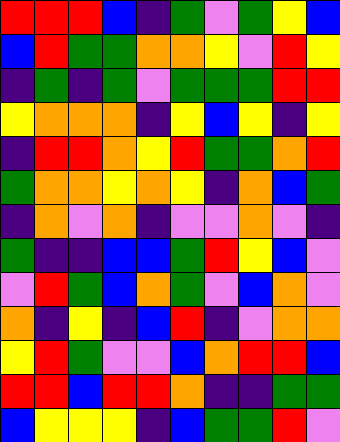[["red", "red", "red", "blue", "indigo", "green", "violet", "green", "yellow", "blue"], ["blue", "red", "green", "green", "orange", "orange", "yellow", "violet", "red", "yellow"], ["indigo", "green", "indigo", "green", "violet", "green", "green", "green", "red", "red"], ["yellow", "orange", "orange", "orange", "indigo", "yellow", "blue", "yellow", "indigo", "yellow"], ["indigo", "red", "red", "orange", "yellow", "red", "green", "green", "orange", "red"], ["green", "orange", "orange", "yellow", "orange", "yellow", "indigo", "orange", "blue", "green"], ["indigo", "orange", "violet", "orange", "indigo", "violet", "violet", "orange", "violet", "indigo"], ["green", "indigo", "indigo", "blue", "blue", "green", "red", "yellow", "blue", "violet"], ["violet", "red", "green", "blue", "orange", "green", "violet", "blue", "orange", "violet"], ["orange", "indigo", "yellow", "indigo", "blue", "red", "indigo", "violet", "orange", "orange"], ["yellow", "red", "green", "violet", "violet", "blue", "orange", "red", "red", "blue"], ["red", "red", "blue", "red", "red", "orange", "indigo", "indigo", "green", "green"], ["blue", "yellow", "yellow", "yellow", "indigo", "blue", "green", "green", "red", "violet"]]